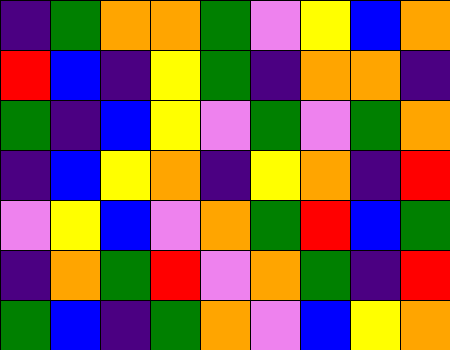[["indigo", "green", "orange", "orange", "green", "violet", "yellow", "blue", "orange"], ["red", "blue", "indigo", "yellow", "green", "indigo", "orange", "orange", "indigo"], ["green", "indigo", "blue", "yellow", "violet", "green", "violet", "green", "orange"], ["indigo", "blue", "yellow", "orange", "indigo", "yellow", "orange", "indigo", "red"], ["violet", "yellow", "blue", "violet", "orange", "green", "red", "blue", "green"], ["indigo", "orange", "green", "red", "violet", "orange", "green", "indigo", "red"], ["green", "blue", "indigo", "green", "orange", "violet", "blue", "yellow", "orange"]]